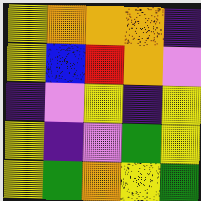[["yellow", "orange", "orange", "orange", "indigo"], ["yellow", "blue", "red", "orange", "violet"], ["indigo", "violet", "yellow", "indigo", "yellow"], ["yellow", "indigo", "violet", "green", "yellow"], ["yellow", "green", "orange", "yellow", "green"]]